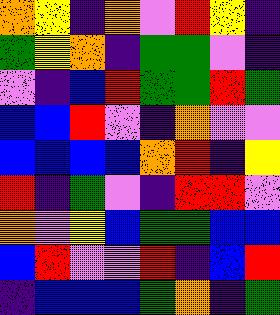[["orange", "yellow", "indigo", "orange", "violet", "red", "yellow", "indigo"], ["green", "yellow", "orange", "indigo", "green", "green", "violet", "indigo"], ["violet", "indigo", "blue", "red", "green", "green", "red", "green"], ["blue", "blue", "red", "violet", "indigo", "orange", "violet", "violet"], ["blue", "blue", "blue", "blue", "orange", "red", "indigo", "yellow"], ["red", "indigo", "green", "violet", "indigo", "red", "red", "violet"], ["orange", "violet", "yellow", "blue", "green", "green", "blue", "blue"], ["blue", "red", "violet", "violet", "red", "indigo", "blue", "red"], ["indigo", "blue", "blue", "blue", "green", "orange", "indigo", "green"]]